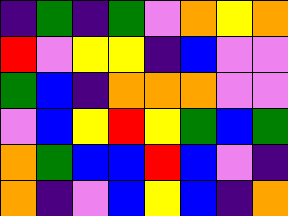[["indigo", "green", "indigo", "green", "violet", "orange", "yellow", "orange"], ["red", "violet", "yellow", "yellow", "indigo", "blue", "violet", "violet"], ["green", "blue", "indigo", "orange", "orange", "orange", "violet", "violet"], ["violet", "blue", "yellow", "red", "yellow", "green", "blue", "green"], ["orange", "green", "blue", "blue", "red", "blue", "violet", "indigo"], ["orange", "indigo", "violet", "blue", "yellow", "blue", "indigo", "orange"]]